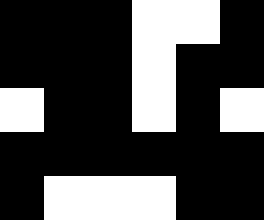[["black", "black", "black", "white", "white", "black"], ["black", "black", "black", "white", "black", "black"], ["white", "black", "black", "white", "black", "white"], ["black", "black", "black", "black", "black", "black"], ["black", "white", "white", "white", "black", "black"]]